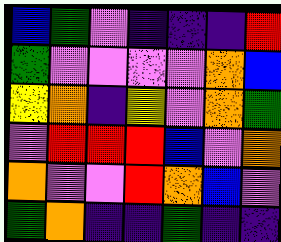[["blue", "green", "violet", "indigo", "indigo", "indigo", "red"], ["green", "violet", "violet", "violet", "violet", "orange", "blue"], ["yellow", "orange", "indigo", "yellow", "violet", "orange", "green"], ["violet", "red", "red", "red", "blue", "violet", "orange"], ["orange", "violet", "violet", "red", "orange", "blue", "violet"], ["green", "orange", "indigo", "indigo", "green", "indigo", "indigo"]]